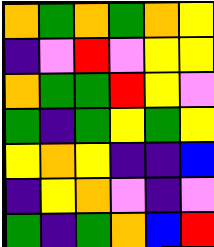[["orange", "green", "orange", "green", "orange", "yellow"], ["indigo", "violet", "red", "violet", "yellow", "yellow"], ["orange", "green", "green", "red", "yellow", "violet"], ["green", "indigo", "green", "yellow", "green", "yellow"], ["yellow", "orange", "yellow", "indigo", "indigo", "blue"], ["indigo", "yellow", "orange", "violet", "indigo", "violet"], ["green", "indigo", "green", "orange", "blue", "red"]]